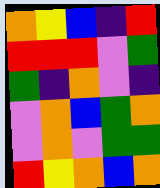[["orange", "yellow", "blue", "indigo", "red"], ["red", "red", "red", "violet", "green"], ["green", "indigo", "orange", "violet", "indigo"], ["violet", "orange", "blue", "green", "orange"], ["violet", "orange", "violet", "green", "green"], ["red", "yellow", "orange", "blue", "orange"]]